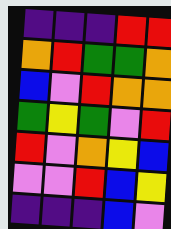[["indigo", "indigo", "indigo", "red", "red"], ["orange", "red", "green", "green", "orange"], ["blue", "violet", "red", "orange", "orange"], ["green", "yellow", "green", "violet", "red"], ["red", "violet", "orange", "yellow", "blue"], ["violet", "violet", "red", "blue", "yellow"], ["indigo", "indigo", "indigo", "blue", "violet"]]